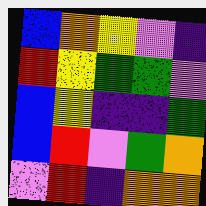[["blue", "orange", "yellow", "violet", "indigo"], ["red", "yellow", "green", "green", "violet"], ["blue", "yellow", "indigo", "indigo", "green"], ["blue", "red", "violet", "green", "orange"], ["violet", "red", "indigo", "orange", "orange"]]